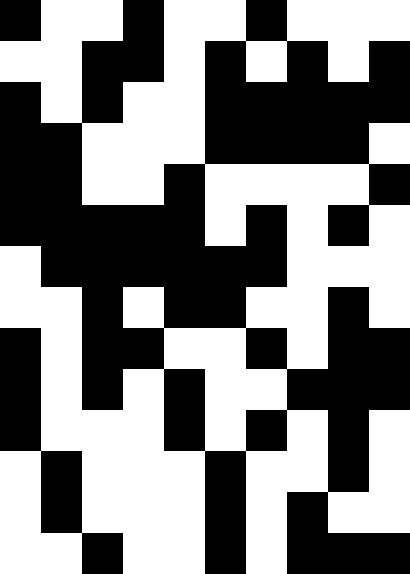[["black", "white", "white", "black", "white", "white", "black", "white", "white", "white"], ["white", "white", "black", "black", "white", "black", "white", "black", "white", "black"], ["black", "white", "black", "white", "white", "black", "black", "black", "black", "black"], ["black", "black", "white", "white", "white", "black", "black", "black", "black", "white"], ["black", "black", "white", "white", "black", "white", "white", "white", "white", "black"], ["black", "black", "black", "black", "black", "white", "black", "white", "black", "white"], ["white", "black", "black", "black", "black", "black", "black", "white", "white", "white"], ["white", "white", "black", "white", "black", "black", "white", "white", "black", "white"], ["black", "white", "black", "black", "white", "white", "black", "white", "black", "black"], ["black", "white", "black", "white", "black", "white", "white", "black", "black", "black"], ["black", "white", "white", "white", "black", "white", "black", "white", "black", "white"], ["white", "black", "white", "white", "white", "black", "white", "white", "black", "white"], ["white", "black", "white", "white", "white", "black", "white", "black", "white", "white"], ["white", "white", "black", "white", "white", "black", "white", "black", "black", "black"]]